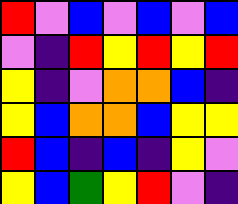[["red", "violet", "blue", "violet", "blue", "violet", "blue"], ["violet", "indigo", "red", "yellow", "red", "yellow", "red"], ["yellow", "indigo", "violet", "orange", "orange", "blue", "indigo"], ["yellow", "blue", "orange", "orange", "blue", "yellow", "yellow"], ["red", "blue", "indigo", "blue", "indigo", "yellow", "violet"], ["yellow", "blue", "green", "yellow", "red", "violet", "indigo"]]